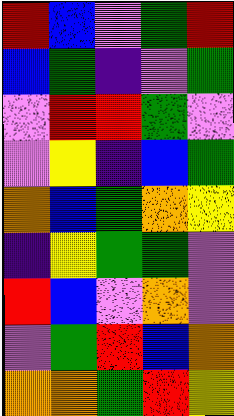[["red", "blue", "violet", "green", "red"], ["blue", "green", "indigo", "violet", "green"], ["violet", "red", "red", "green", "violet"], ["violet", "yellow", "indigo", "blue", "green"], ["orange", "blue", "green", "orange", "yellow"], ["indigo", "yellow", "green", "green", "violet"], ["red", "blue", "violet", "orange", "violet"], ["violet", "green", "red", "blue", "orange"], ["orange", "orange", "green", "red", "yellow"]]